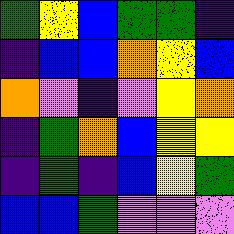[["green", "yellow", "blue", "green", "green", "indigo"], ["indigo", "blue", "blue", "orange", "yellow", "blue"], ["orange", "violet", "indigo", "violet", "yellow", "orange"], ["indigo", "green", "orange", "blue", "yellow", "yellow"], ["indigo", "green", "indigo", "blue", "yellow", "green"], ["blue", "blue", "green", "violet", "violet", "violet"]]